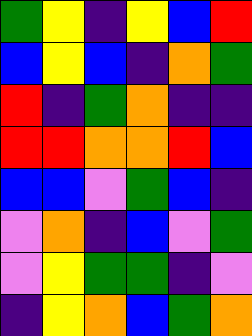[["green", "yellow", "indigo", "yellow", "blue", "red"], ["blue", "yellow", "blue", "indigo", "orange", "green"], ["red", "indigo", "green", "orange", "indigo", "indigo"], ["red", "red", "orange", "orange", "red", "blue"], ["blue", "blue", "violet", "green", "blue", "indigo"], ["violet", "orange", "indigo", "blue", "violet", "green"], ["violet", "yellow", "green", "green", "indigo", "violet"], ["indigo", "yellow", "orange", "blue", "green", "orange"]]